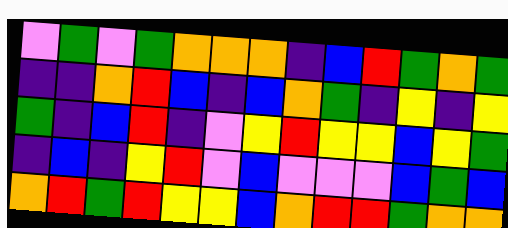[["violet", "green", "violet", "green", "orange", "orange", "orange", "indigo", "blue", "red", "green", "orange", "green"], ["indigo", "indigo", "orange", "red", "blue", "indigo", "blue", "orange", "green", "indigo", "yellow", "indigo", "yellow"], ["green", "indigo", "blue", "red", "indigo", "violet", "yellow", "red", "yellow", "yellow", "blue", "yellow", "green"], ["indigo", "blue", "indigo", "yellow", "red", "violet", "blue", "violet", "violet", "violet", "blue", "green", "blue"], ["orange", "red", "green", "red", "yellow", "yellow", "blue", "orange", "red", "red", "green", "orange", "orange"]]